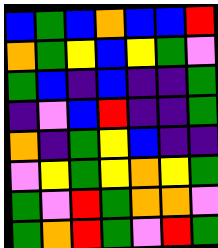[["blue", "green", "blue", "orange", "blue", "blue", "red"], ["orange", "green", "yellow", "blue", "yellow", "green", "violet"], ["green", "blue", "indigo", "blue", "indigo", "indigo", "green"], ["indigo", "violet", "blue", "red", "indigo", "indigo", "green"], ["orange", "indigo", "green", "yellow", "blue", "indigo", "indigo"], ["violet", "yellow", "green", "yellow", "orange", "yellow", "green"], ["green", "violet", "red", "green", "orange", "orange", "violet"], ["green", "orange", "red", "green", "violet", "red", "green"]]